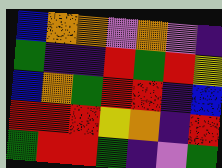[["blue", "orange", "orange", "violet", "orange", "violet", "indigo"], ["green", "indigo", "indigo", "red", "green", "red", "yellow"], ["blue", "orange", "green", "red", "red", "indigo", "blue"], ["red", "red", "red", "yellow", "orange", "indigo", "red"], ["green", "red", "red", "green", "indigo", "violet", "green"]]